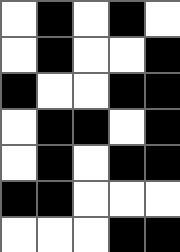[["white", "black", "white", "black", "white"], ["white", "black", "white", "white", "black"], ["black", "white", "white", "black", "black"], ["white", "black", "black", "white", "black"], ["white", "black", "white", "black", "black"], ["black", "black", "white", "white", "white"], ["white", "white", "white", "black", "black"]]